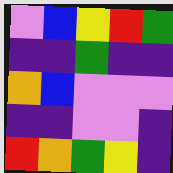[["violet", "blue", "yellow", "red", "green"], ["indigo", "indigo", "green", "indigo", "indigo"], ["orange", "blue", "violet", "violet", "violet"], ["indigo", "indigo", "violet", "violet", "indigo"], ["red", "orange", "green", "yellow", "indigo"]]